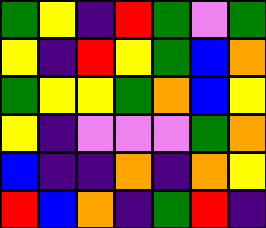[["green", "yellow", "indigo", "red", "green", "violet", "green"], ["yellow", "indigo", "red", "yellow", "green", "blue", "orange"], ["green", "yellow", "yellow", "green", "orange", "blue", "yellow"], ["yellow", "indigo", "violet", "violet", "violet", "green", "orange"], ["blue", "indigo", "indigo", "orange", "indigo", "orange", "yellow"], ["red", "blue", "orange", "indigo", "green", "red", "indigo"]]